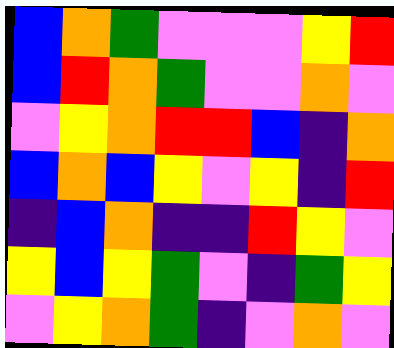[["blue", "orange", "green", "violet", "violet", "violet", "yellow", "red"], ["blue", "red", "orange", "green", "violet", "violet", "orange", "violet"], ["violet", "yellow", "orange", "red", "red", "blue", "indigo", "orange"], ["blue", "orange", "blue", "yellow", "violet", "yellow", "indigo", "red"], ["indigo", "blue", "orange", "indigo", "indigo", "red", "yellow", "violet"], ["yellow", "blue", "yellow", "green", "violet", "indigo", "green", "yellow"], ["violet", "yellow", "orange", "green", "indigo", "violet", "orange", "violet"]]